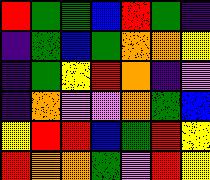[["red", "green", "green", "blue", "red", "green", "indigo"], ["indigo", "green", "blue", "green", "orange", "orange", "yellow"], ["indigo", "green", "yellow", "red", "orange", "indigo", "violet"], ["indigo", "orange", "violet", "violet", "orange", "green", "blue"], ["yellow", "red", "red", "blue", "green", "red", "yellow"], ["red", "orange", "orange", "green", "violet", "red", "yellow"]]